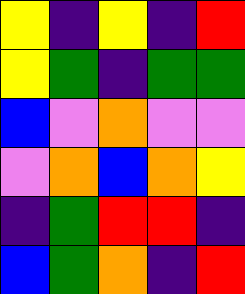[["yellow", "indigo", "yellow", "indigo", "red"], ["yellow", "green", "indigo", "green", "green"], ["blue", "violet", "orange", "violet", "violet"], ["violet", "orange", "blue", "orange", "yellow"], ["indigo", "green", "red", "red", "indigo"], ["blue", "green", "orange", "indigo", "red"]]